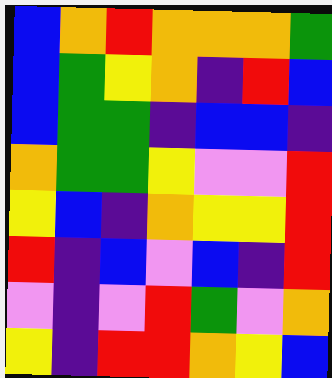[["blue", "orange", "red", "orange", "orange", "orange", "green"], ["blue", "green", "yellow", "orange", "indigo", "red", "blue"], ["blue", "green", "green", "indigo", "blue", "blue", "indigo"], ["orange", "green", "green", "yellow", "violet", "violet", "red"], ["yellow", "blue", "indigo", "orange", "yellow", "yellow", "red"], ["red", "indigo", "blue", "violet", "blue", "indigo", "red"], ["violet", "indigo", "violet", "red", "green", "violet", "orange"], ["yellow", "indigo", "red", "red", "orange", "yellow", "blue"]]